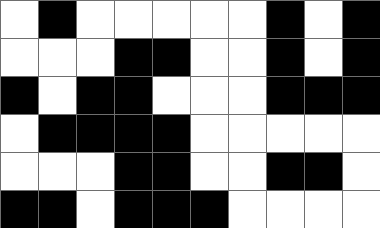[["white", "black", "white", "white", "white", "white", "white", "black", "white", "black"], ["white", "white", "white", "black", "black", "white", "white", "black", "white", "black"], ["black", "white", "black", "black", "white", "white", "white", "black", "black", "black"], ["white", "black", "black", "black", "black", "white", "white", "white", "white", "white"], ["white", "white", "white", "black", "black", "white", "white", "black", "black", "white"], ["black", "black", "white", "black", "black", "black", "white", "white", "white", "white"]]